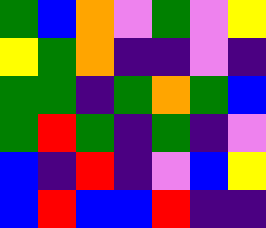[["green", "blue", "orange", "violet", "green", "violet", "yellow"], ["yellow", "green", "orange", "indigo", "indigo", "violet", "indigo"], ["green", "green", "indigo", "green", "orange", "green", "blue"], ["green", "red", "green", "indigo", "green", "indigo", "violet"], ["blue", "indigo", "red", "indigo", "violet", "blue", "yellow"], ["blue", "red", "blue", "blue", "red", "indigo", "indigo"]]